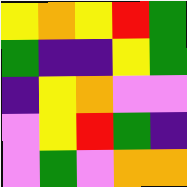[["yellow", "orange", "yellow", "red", "green"], ["green", "indigo", "indigo", "yellow", "green"], ["indigo", "yellow", "orange", "violet", "violet"], ["violet", "yellow", "red", "green", "indigo"], ["violet", "green", "violet", "orange", "orange"]]